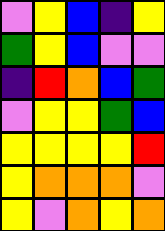[["violet", "yellow", "blue", "indigo", "yellow"], ["green", "yellow", "blue", "violet", "violet"], ["indigo", "red", "orange", "blue", "green"], ["violet", "yellow", "yellow", "green", "blue"], ["yellow", "yellow", "yellow", "yellow", "red"], ["yellow", "orange", "orange", "orange", "violet"], ["yellow", "violet", "orange", "yellow", "orange"]]